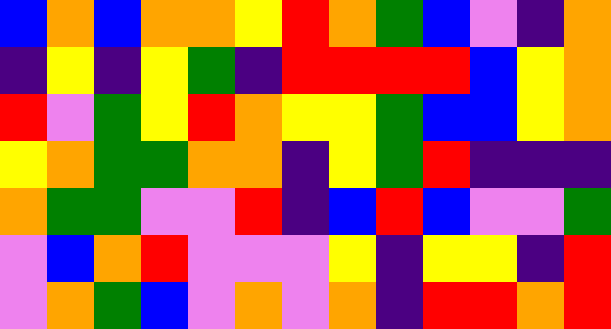[["blue", "orange", "blue", "orange", "orange", "yellow", "red", "orange", "green", "blue", "violet", "indigo", "orange"], ["indigo", "yellow", "indigo", "yellow", "green", "indigo", "red", "red", "red", "red", "blue", "yellow", "orange"], ["red", "violet", "green", "yellow", "red", "orange", "yellow", "yellow", "green", "blue", "blue", "yellow", "orange"], ["yellow", "orange", "green", "green", "orange", "orange", "indigo", "yellow", "green", "red", "indigo", "indigo", "indigo"], ["orange", "green", "green", "violet", "violet", "red", "indigo", "blue", "red", "blue", "violet", "violet", "green"], ["violet", "blue", "orange", "red", "violet", "violet", "violet", "yellow", "indigo", "yellow", "yellow", "indigo", "red"], ["violet", "orange", "green", "blue", "violet", "orange", "violet", "orange", "indigo", "red", "red", "orange", "red"]]